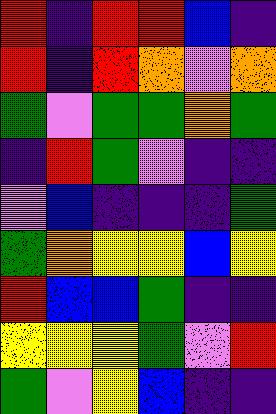[["red", "indigo", "red", "red", "blue", "indigo"], ["red", "indigo", "red", "orange", "violet", "orange"], ["green", "violet", "green", "green", "orange", "green"], ["indigo", "red", "green", "violet", "indigo", "indigo"], ["violet", "blue", "indigo", "indigo", "indigo", "green"], ["green", "orange", "yellow", "yellow", "blue", "yellow"], ["red", "blue", "blue", "green", "indigo", "indigo"], ["yellow", "yellow", "yellow", "green", "violet", "red"], ["green", "violet", "yellow", "blue", "indigo", "indigo"]]